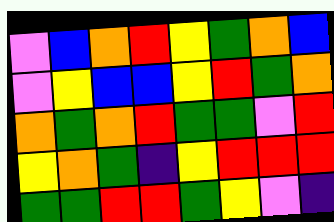[["violet", "blue", "orange", "red", "yellow", "green", "orange", "blue"], ["violet", "yellow", "blue", "blue", "yellow", "red", "green", "orange"], ["orange", "green", "orange", "red", "green", "green", "violet", "red"], ["yellow", "orange", "green", "indigo", "yellow", "red", "red", "red"], ["green", "green", "red", "red", "green", "yellow", "violet", "indigo"]]